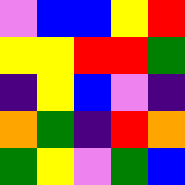[["violet", "blue", "blue", "yellow", "red"], ["yellow", "yellow", "red", "red", "green"], ["indigo", "yellow", "blue", "violet", "indigo"], ["orange", "green", "indigo", "red", "orange"], ["green", "yellow", "violet", "green", "blue"]]